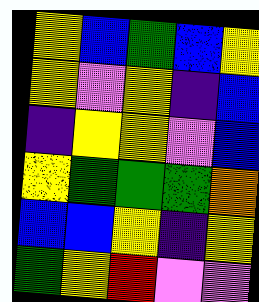[["yellow", "blue", "green", "blue", "yellow"], ["yellow", "violet", "yellow", "indigo", "blue"], ["indigo", "yellow", "yellow", "violet", "blue"], ["yellow", "green", "green", "green", "orange"], ["blue", "blue", "yellow", "indigo", "yellow"], ["green", "yellow", "red", "violet", "violet"]]